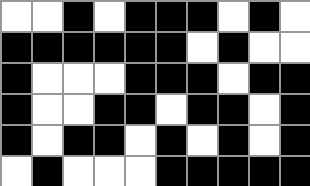[["white", "white", "black", "white", "black", "black", "black", "white", "black", "white"], ["black", "black", "black", "black", "black", "black", "white", "black", "white", "white"], ["black", "white", "white", "white", "black", "black", "black", "white", "black", "black"], ["black", "white", "white", "black", "black", "white", "black", "black", "white", "black"], ["black", "white", "black", "black", "white", "black", "white", "black", "white", "black"], ["white", "black", "white", "white", "white", "black", "black", "black", "black", "black"]]